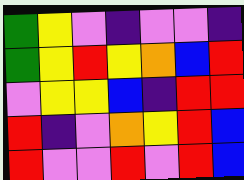[["green", "yellow", "violet", "indigo", "violet", "violet", "indigo"], ["green", "yellow", "red", "yellow", "orange", "blue", "red"], ["violet", "yellow", "yellow", "blue", "indigo", "red", "red"], ["red", "indigo", "violet", "orange", "yellow", "red", "blue"], ["red", "violet", "violet", "red", "violet", "red", "blue"]]